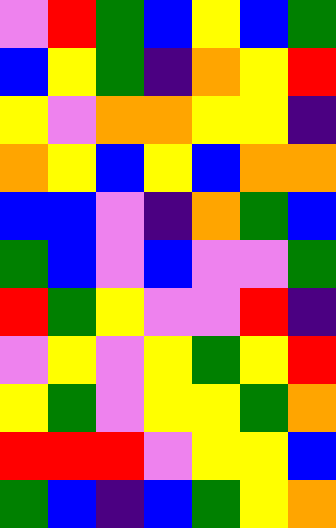[["violet", "red", "green", "blue", "yellow", "blue", "green"], ["blue", "yellow", "green", "indigo", "orange", "yellow", "red"], ["yellow", "violet", "orange", "orange", "yellow", "yellow", "indigo"], ["orange", "yellow", "blue", "yellow", "blue", "orange", "orange"], ["blue", "blue", "violet", "indigo", "orange", "green", "blue"], ["green", "blue", "violet", "blue", "violet", "violet", "green"], ["red", "green", "yellow", "violet", "violet", "red", "indigo"], ["violet", "yellow", "violet", "yellow", "green", "yellow", "red"], ["yellow", "green", "violet", "yellow", "yellow", "green", "orange"], ["red", "red", "red", "violet", "yellow", "yellow", "blue"], ["green", "blue", "indigo", "blue", "green", "yellow", "orange"]]